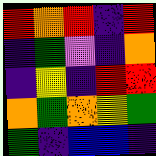[["red", "orange", "red", "indigo", "red"], ["indigo", "green", "violet", "indigo", "orange"], ["indigo", "yellow", "indigo", "red", "red"], ["orange", "green", "orange", "yellow", "green"], ["green", "indigo", "blue", "blue", "indigo"]]